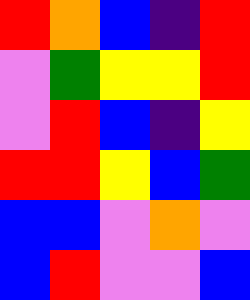[["red", "orange", "blue", "indigo", "red"], ["violet", "green", "yellow", "yellow", "red"], ["violet", "red", "blue", "indigo", "yellow"], ["red", "red", "yellow", "blue", "green"], ["blue", "blue", "violet", "orange", "violet"], ["blue", "red", "violet", "violet", "blue"]]